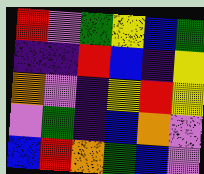[["red", "violet", "green", "yellow", "blue", "green"], ["indigo", "indigo", "red", "blue", "indigo", "yellow"], ["orange", "violet", "indigo", "yellow", "red", "yellow"], ["violet", "green", "indigo", "blue", "orange", "violet"], ["blue", "red", "orange", "green", "blue", "violet"]]